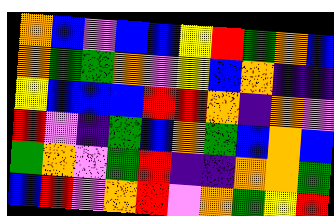[["orange", "blue", "violet", "blue", "blue", "yellow", "red", "green", "orange", "blue"], ["orange", "green", "green", "orange", "violet", "yellow", "blue", "orange", "indigo", "indigo"], ["yellow", "blue", "blue", "blue", "red", "red", "orange", "indigo", "orange", "violet"], ["red", "violet", "indigo", "green", "blue", "orange", "green", "blue", "orange", "blue"], ["green", "orange", "violet", "green", "red", "indigo", "indigo", "orange", "orange", "green"], ["blue", "red", "violet", "orange", "red", "violet", "orange", "green", "yellow", "red"]]